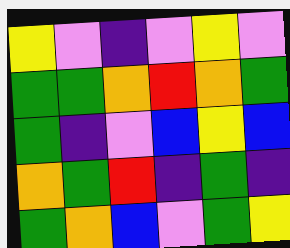[["yellow", "violet", "indigo", "violet", "yellow", "violet"], ["green", "green", "orange", "red", "orange", "green"], ["green", "indigo", "violet", "blue", "yellow", "blue"], ["orange", "green", "red", "indigo", "green", "indigo"], ["green", "orange", "blue", "violet", "green", "yellow"]]